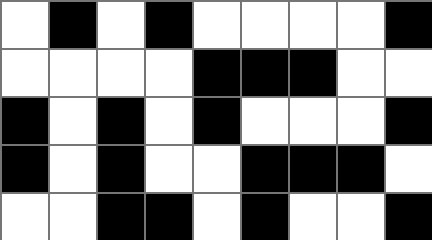[["white", "black", "white", "black", "white", "white", "white", "white", "black"], ["white", "white", "white", "white", "black", "black", "black", "white", "white"], ["black", "white", "black", "white", "black", "white", "white", "white", "black"], ["black", "white", "black", "white", "white", "black", "black", "black", "white"], ["white", "white", "black", "black", "white", "black", "white", "white", "black"]]